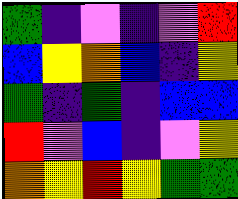[["green", "indigo", "violet", "indigo", "violet", "red"], ["blue", "yellow", "orange", "blue", "indigo", "yellow"], ["green", "indigo", "green", "indigo", "blue", "blue"], ["red", "violet", "blue", "indigo", "violet", "yellow"], ["orange", "yellow", "red", "yellow", "green", "green"]]